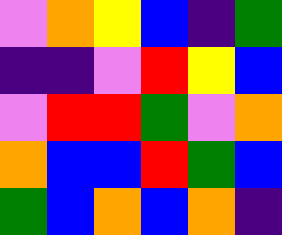[["violet", "orange", "yellow", "blue", "indigo", "green"], ["indigo", "indigo", "violet", "red", "yellow", "blue"], ["violet", "red", "red", "green", "violet", "orange"], ["orange", "blue", "blue", "red", "green", "blue"], ["green", "blue", "orange", "blue", "orange", "indigo"]]